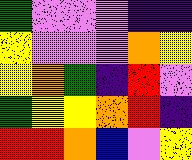[["green", "violet", "violet", "violet", "indigo", "indigo"], ["yellow", "violet", "violet", "violet", "orange", "yellow"], ["yellow", "orange", "green", "indigo", "red", "violet"], ["green", "yellow", "yellow", "orange", "red", "indigo"], ["red", "red", "orange", "blue", "violet", "yellow"]]